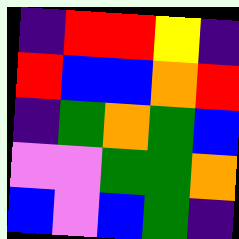[["indigo", "red", "red", "yellow", "indigo"], ["red", "blue", "blue", "orange", "red"], ["indigo", "green", "orange", "green", "blue"], ["violet", "violet", "green", "green", "orange"], ["blue", "violet", "blue", "green", "indigo"]]